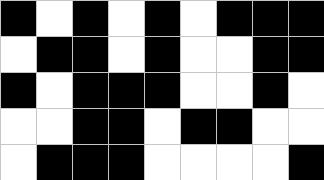[["black", "white", "black", "white", "black", "white", "black", "black", "black"], ["white", "black", "black", "white", "black", "white", "white", "black", "black"], ["black", "white", "black", "black", "black", "white", "white", "black", "white"], ["white", "white", "black", "black", "white", "black", "black", "white", "white"], ["white", "black", "black", "black", "white", "white", "white", "white", "black"]]